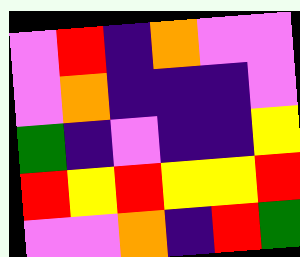[["violet", "red", "indigo", "orange", "violet", "violet"], ["violet", "orange", "indigo", "indigo", "indigo", "violet"], ["green", "indigo", "violet", "indigo", "indigo", "yellow"], ["red", "yellow", "red", "yellow", "yellow", "red"], ["violet", "violet", "orange", "indigo", "red", "green"]]